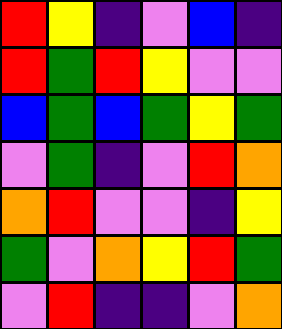[["red", "yellow", "indigo", "violet", "blue", "indigo"], ["red", "green", "red", "yellow", "violet", "violet"], ["blue", "green", "blue", "green", "yellow", "green"], ["violet", "green", "indigo", "violet", "red", "orange"], ["orange", "red", "violet", "violet", "indigo", "yellow"], ["green", "violet", "orange", "yellow", "red", "green"], ["violet", "red", "indigo", "indigo", "violet", "orange"]]